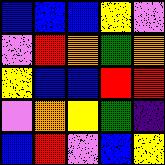[["blue", "blue", "blue", "yellow", "violet"], ["violet", "red", "orange", "green", "orange"], ["yellow", "blue", "blue", "red", "red"], ["violet", "orange", "yellow", "green", "indigo"], ["blue", "red", "violet", "blue", "yellow"]]